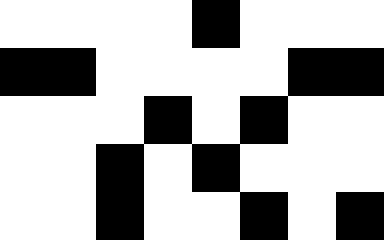[["white", "white", "white", "white", "black", "white", "white", "white"], ["black", "black", "white", "white", "white", "white", "black", "black"], ["white", "white", "white", "black", "white", "black", "white", "white"], ["white", "white", "black", "white", "black", "white", "white", "white"], ["white", "white", "black", "white", "white", "black", "white", "black"]]